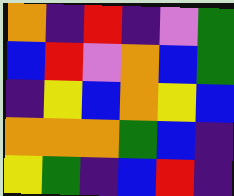[["orange", "indigo", "red", "indigo", "violet", "green"], ["blue", "red", "violet", "orange", "blue", "green"], ["indigo", "yellow", "blue", "orange", "yellow", "blue"], ["orange", "orange", "orange", "green", "blue", "indigo"], ["yellow", "green", "indigo", "blue", "red", "indigo"]]